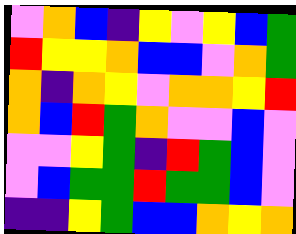[["violet", "orange", "blue", "indigo", "yellow", "violet", "yellow", "blue", "green"], ["red", "yellow", "yellow", "orange", "blue", "blue", "violet", "orange", "green"], ["orange", "indigo", "orange", "yellow", "violet", "orange", "orange", "yellow", "red"], ["orange", "blue", "red", "green", "orange", "violet", "violet", "blue", "violet"], ["violet", "violet", "yellow", "green", "indigo", "red", "green", "blue", "violet"], ["violet", "blue", "green", "green", "red", "green", "green", "blue", "violet"], ["indigo", "indigo", "yellow", "green", "blue", "blue", "orange", "yellow", "orange"]]